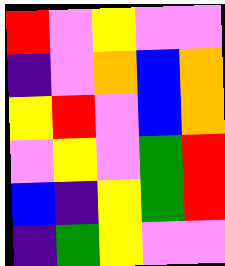[["red", "violet", "yellow", "violet", "violet"], ["indigo", "violet", "orange", "blue", "orange"], ["yellow", "red", "violet", "blue", "orange"], ["violet", "yellow", "violet", "green", "red"], ["blue", "indigo", "yellow", "green", "red"], ["indigo", "green", "yellow", "violet", "violet"]]